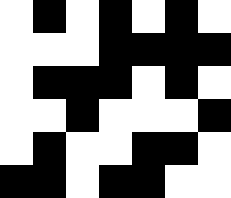[["white", "black", "white", "black", "white", "black", "white"], ["white", "white", "white", "black", "black", "black", "black"], ["white", "black", "black", "black", "white", "black", "white"], ["white", "white", "black", "white", "white", "white", "black"], ["white", "black", "white", "white", "black", "black", "white"], ["black", "black", "white", "black", "black", "white", "white"]]